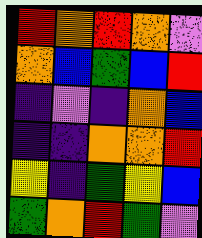[["red", "orange", "red", "orange", "violet"], ["orange", "blue", "green", "blue", "red"], ["indigo", "violet", "indigo", "orange", "blue"], ["indigo", "indigo", "orange", "orange", "red"], ["yellow", "indigo", "green", "yellow", "blue"], ["green", "orange", "red", "green", "violet"]]